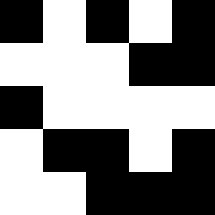[["black", "white", "black", "white", "black"], ["white", "white", "white", "black", "black"], ["black", "white", "white", "white", "white"], ["white", "black", "black", "white", "black"], ["white", "white", "black", "black", "black"]]